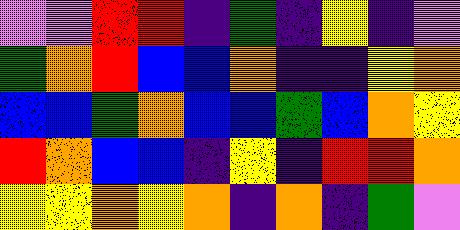[["violet", "violet", "red", "red", "indigo", "green", "indigo", "yellow", "indigo", "violet"], ["green", "orange", "red", "blue", "blue", "orange", "indigo", "indigo", "yellow", "orange"], ["blue", "blue", "green", "orange", "blue", "blue", "green", "blue", "orange", "yellow"], ["red", "orange", "blue", "blue", "indigo", "yellow", "indigo", "red", "red", "orange"], ["yellow", "yellow", "orange", "yellow", "orange", "indigo", "orange", "indigo", "green", "violet"]]